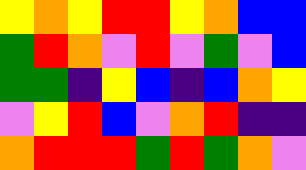[["yellow", "orange", "yellow", "red", "red", "yellow", "orange", "blue", "blue"], ["green", "red", "orange", "violet", "red", "violet", "green", "violet", "blue"], ["green", "green", "indigo", "yellow", "blue", "indigo", "blue", "orange", "yellow"], ["violet", "yellow", "red", "blue", "violet", "orange", "red", "indigo", "indigo"], ["orange", "red", "red", "red", "green", "red", "green", "orange", "violet"]]